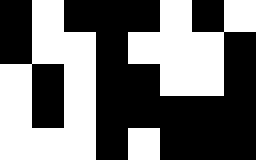[["black", "white", "black", "black", "black", "white", "black", "white"], ["black", "white", "white", "black", "white", "white", "white", "black"], ["white", "black", "white", "black", "black", "white", "white", "black"], ["white", "black", "white", "black", "black", "black", "black", "black"], ["white", "white", "white", "black", "white", "black", "black", "black"]]